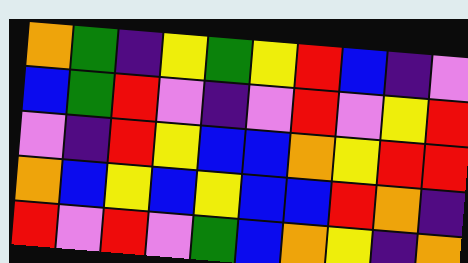[["orange", "green", "indigo", "yellow", "green", "yellow", "red", "blue", "indigo", "violet"], ["blue", "green", "red", "violet", "indigo", "violet", "red", "violet", "yellow", "red"], ["violet", "indigo", "red", "yellow", "blue", "blue", "orange", "yellow", "red", "red"], ["orange", "blue", "yellow", "blue", "yellow", "blue", "blue", "red", "orange", "indigo"], ["red", "violet", "red", "violet", "green", "blue", "orange", "yellow", "indigo", "orange"]]